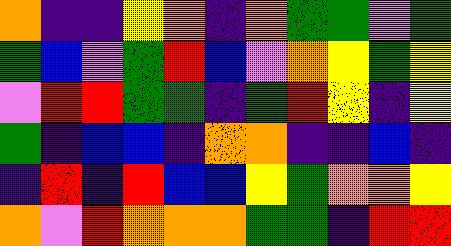[["orange", "indigo", "indigo", "yellow", "orange", "indigo", "orange", "green", "green", "violet", "green"], ["green", "blue", "violet", "green", "red", "blue", "violet", "orange", "yellow", "green", "yellow"], ["violet", "red", "red", "green", "green", "indigo", "green", "red", "yellow", "indigo", "yellow"], ["green", "indigo", "blue", "blue", "indigo", "orange", "orange", "indigo", "indigo", "blue", "indigo"], ["indigo", "red", "indigo", "red", "blue", "blue", "yellow", "green", "orange", "orange", "yellow"], ["orange", "violet", "red", "orange", "orange", "orange", "green", "green", "indigo", "red", "red"]]